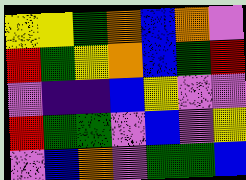[["yellow", "yellow", "green", "orange", "blue", "orange", "violet"], ["red", "green", "yellow", "orange", "blue", "green", "red"], ["violet", "indigo", "indigo", "blue", "yellow", "violet", "violet"], ["red", "green", "green", "violet", "blue", "violet", "yellow"], ["violet", "blue", "orange", "violet", "green", "green", "blue"]]